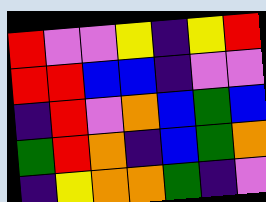[["red", "violet", "violet", "yellow", "indigo", "yellow", "red"], ["red", "red", "blue", "blue", "indigo", "violet", "violet"], ["indigo", "red", "violet", "orange", "blue", "green", "blue"], ["green", "red", "orange", "indigo", "blue", "green", "orange"], ["indigo", "yellow", "orange", "orange", "green", "indigo", "violet"]]